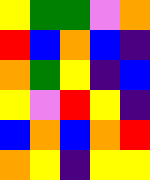[["yellow", "green", "green", "violet", "orange"], ["red", "blue", "orange", "blue", "indigo"], ["orange", "green", "yellow", "indigo", "blue"], ["yellow", "violet", "red", "yellow", "indigo"], ["blue", "orange", "blue", "orange", "red"], ["orange", "yellow", "indigo", "yellow", "yellow"]]